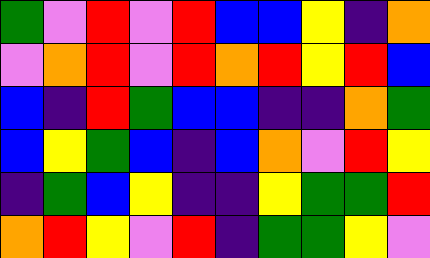[["green", "violet", "red", "violet", "red", "blue", "blue", "yellow", "indigo", "orange"], ["violet", "orange", "red", "violet", "red", "orange", "red", "yellow", "red", "blue"], ["blue", "indigo", "red", "green", "blue", "blue", "indigo", "indigo", "orange", "green"], ["blue", "yellow", "green", "blue", "indigo", "blue", "orange", "violet", "red", "yellow"], ["indigo", "green", "blue", "yellow", "indigo", "indigo", "yellow", "green", "green", "red"], ["orange", "red", "yellow", "violet", "red", "indigo", "green", "green", "yellow", "violet"]]